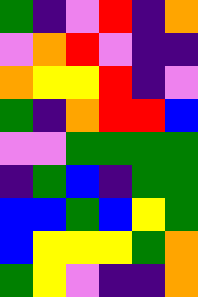[["green", "indigo", "violet", "red", "indigo", "orange"], ["violet", "orange", "red", "violet", "indigo", "indigo"], ["orange", "yellow", "yellow", "red", "indigo", "violet"], ["green", "indigo", "orange", "red", "red", "blue"], ["violet", "violet", "green", "green", "green", "green"], ["indigo", "green", "blue", "indigo", "green", "green"], ["blue", "blue", "green", "blue", "yellow", "green"], ["blue", "yellow", "yellow", "yellow", "green", "orange"], ["green", "yellow", "violet", "indigo", "indigo", "orange"]]